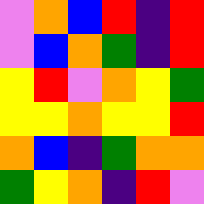[["violet", "orange", "blue", "red", "indigo", "red"], ["violet", "blue", "orange", "green", "indigo", "red"], ["yellow", "red", "violet", "orange", "yellow", "green"], ["yellow", "yellow", "orange", "yellow", "yellow", "red"], ["orange", "blue", "indigo", "green", "orange", "orange"], ["green", "yellow", "orange", "indigo", "red", "violet"]]